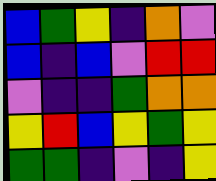[["blue", "green", "yellow", "indigo", "orange", "violet"], ["blue", "indigo", "blue", "violet", "red", "red"], ["violet", "indigo", "indigo", "green", "orange", "orange"], ["yellow", "red", "blue", "yellow", "green", "yellow"], ["green", "green", "indigo", "violet", "indigo", "yellow"]]